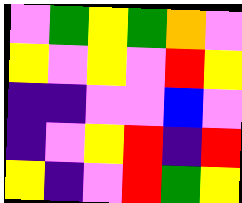[["violet", "green", "yellow", "green", "orange", "violet"], ["yellow", "violet", "yellow", "violet", "red", "yellow"], ["indigo", "indigo", "violet", "violet", "blue", "violet"], ["indigo", "violet", "yellow", "red", "indigo", "red"], ["yellow", "indigo", "violet", "red", "green", "yellow"]]